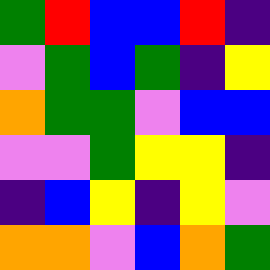[["green", "red", "blue", "blue", "red", "indigo"], ["violet", "green", "blue", "green", "indigo", "yellow"], ["orange", "green", "green", "violet", "blue", "blue"], ["violet", "violet", "green", "yellow", "yellow", "indigo"], ["indigo", "blue", "yellow", "indigo", "yellow", "violet"], ["orange", "orange", "violet", "blue", "orange", "green"]]